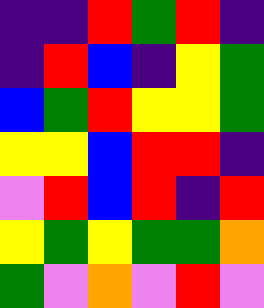[["indigo", "indigo", "red", "green", "red", "indigo"], ["indigo", "red", "blue", "indigo", "yellow", "green"], ["blue", "green", "red", "yellow", "yellow", "green"], ["yellow", "yellow", "blue", "red", "red", "indigo"], ["violet", "red", "blue", "red", "indigo", "red"], ["yellow", "green", "yellow", "green", "green", "orange"], ["green", "violet", "orange", "violet", "red", "violet"]]